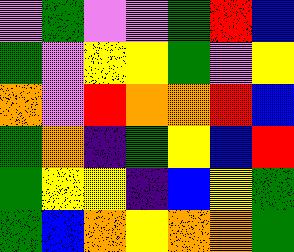[["violet", "green", "violet", "violet", "green", "red", "blue"], ["green", "violet", "yellow", "yellow", "green", "violet", "yellow"], ["orange", "violet", "red", "orange", "orange", "red", "blue"], ["green", "orange", "indigo", "green", "yellow", "blue", "red"], ["green", "yellow", "yellow", "indigo", "blue", "yellow", "green"], ["green", "blue", "orange", "yellow", "orange", "orange", "green"]]